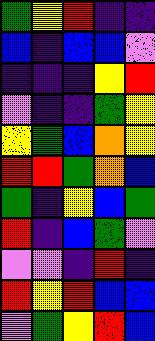[["green", "yellow", "red", "indigo", "indigo"], ["blue", "indigo", "blue", "blue", "violet"], ["indigo", "indigo", "indigo", "yellow", "red"], ["violet", "indigo", "indigo", "green", "yellow"], ["yellow", "green", "blue", "orange", "yellow"], ["red", "red", "green", "orange", "blue"], ["green", "indigo", "yellow", "blue", "green"], ["red", "indigo", "blue", "green", "violet"], ["violet", "violet", "indigo", "red", "indigo"], ["red", "yellow", "red", "blue", "blue"], ["violet", "green", "yellow", "red", "blue"]]